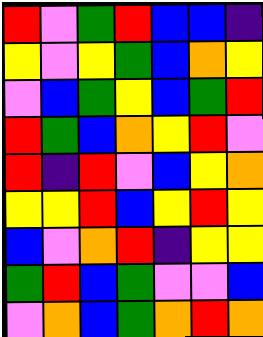[["red", "violet", "green", "red", "blue", "blue", "indigo"], ["yellow", "violet", "yellow", "green", "blue", "orange", "yellow"], ["violet", "blue", "green", "yellow", "blue", "green", "red"], ["red", "green", "blue", "orange", "yellow", "red", "violet"], ["red", "indigo", "red", "violet", "blue", "yellow", "orange"], ["yellow", "yellow", "red", "blue", "yellow", "red", "yellow"], ["blue", "violet", "orange", "red", "indigo", "yellow", "yellow"], ["green", "red", "blue", "green", "violet", "violet", "blue"], ["violet", "orange", "blue", "green", "orange", "red", "orange"]]